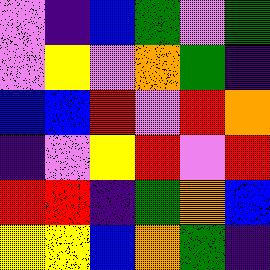[["violet", "indigo", "blue", "green", "violet", "green"], ["violet", "yellow", "violet", "orange", "green", "indigo"], ["blue", "blue", "red", "violet", "red", "orange"], ["indigo", "violet", "yellow", "red", "violet", "red"], ["red", "red", "indigo", "green", "orange", "blue"], ["yellow", "yellow", "blue", "orange", "green", "indigo"]]